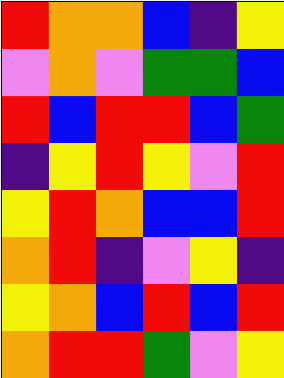[["red", "orange", "orange", "blue", "indigo", "yellow"], ["violet", "orange", "violet", "green", "green", "blue"], ["red", "blue", "red", "red", "blue", "green"], ["indigo", "yellow", "red", "yellow", "violet", "red"], ["yellow", "red", "orange", "blue", "blue", "red"], ["orange", "red", "indigo", "violet", "yellow", "indigo"], ["yellow", "orange", "blue", "red", "blue", "red"], ["orange", "red", "red", "green", "violet", "yellow"]]